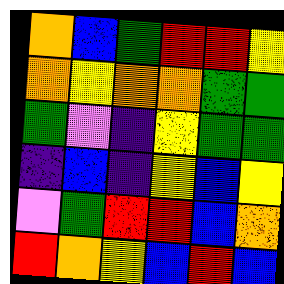[["orange", "blue", "green", "red", "red", "yellow"], ["orange", "yellow", "orange", "orange", "green", "green"], ["green", "violet", "indigo", "yellow", "green", "green"], ["indigo", "blue", "indigo", "yellow", "blue", "yellow"], ["violet", "green", "red", "red", "blue", "orange"], ["red", "orange", "yellow", "blue", "red", "blue"]]